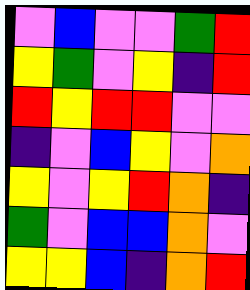[["violet", "blue", "violet", "violet", "green", "red"], ["yellow", "green", "violet", "yellow", "indigo", "red"], ["red", "yellow", "red", "red", "violet", "violet"], ["indigo", "violet", "blue", "yellow", "violet", "orange"], ["yellow", "violet", "yellow", "red", "orange", "indigo"], ["green", "violet", "blue", "blue", "orange", "violet"], ["yellow", "yellow", "blue", "indigo", "orange", "red"]]